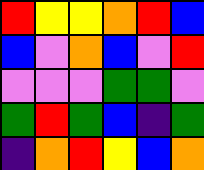[["red", "yellow", "yellow", "orange", "red", "blue"], ["blue", "violet", "orange", "blue", "violet", "red"], ["violet", "violet", "violet", "green", "green", "violet"], ["green", "red", "green", "blue", "indigo", "green"], ["indigo", "orange", "red", "yellow", "blue", "orange"]]